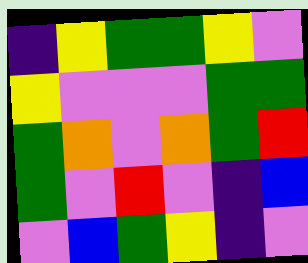[["indigo", "yellow", "green", "green", "yellow", "violet"], ["yellow", "violet", "violet", "violet", "green", "green"], ["green", "orange", "violet", "orange", "green", "red"], ["green", "violet", "red", "violet", "indigo", "blue"], ["violet", "blue", "green", "yellow", "indigo", "violet"]]